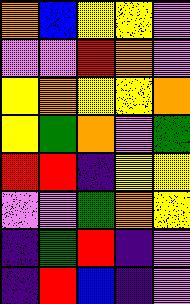[["orange", "blue", "yellow", "yellow", "violet"], ["violet", "violet", "red", "orange", "violet"], ["yellow", "orange", "yellow", "yellow", "orange"], ["yellow", "green", "orange", "violet", "green"], ["red", "red", "indigo", "yellow", "yellow"], ["violet", "violet", "green", "orange", "yellow"], ["indigo", "green", "red", "indigo", "violet"], ["indigo", "red", "blue", "indigo", "violet"]]